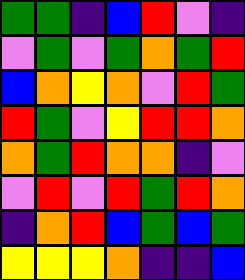[["green", "green", "indigo", "blue", "red", "violet", "indigo"], ["violet", "green", "violet", "green", "orange", "green", "red"], ["blue", "orange", "yellow", "orange", "violet", "red", "green"], ["red", "green", "violet", "yellow", "red", "red", "orange"], ["orange", "green", "red", "orange", "orange", "indigo", "violet"], ["violet", "red", "violet", "red", "green", "red", "orange"], ["indigo", "orange", "red", "blue", "green", "blue", "green"], ["yellow", "yellow", "yellow", "orange", "indigo", "indigo", "blue"]]